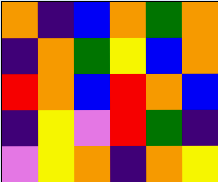[["orange", "indigo", "blue", "orange", "green", "orange"], ["indigo", "orange", "green", "yellow", "blue", "orange"], ["red", "orange", "blue", "red", "orange", "blue"], ["indigo", "yellow", "violet", "red", "green", "indigo"], ["violet", "yellow", "orange", "indigo", "orange", "yellow"]]